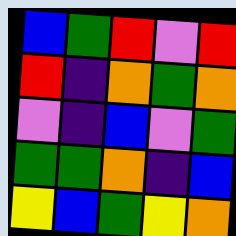[["blue", "green", "red", "violet", "red"], ["red", "indigo", "orange", "green", "orange"], ["violet", "indigo", "blue", "violet", "green"], ["green", "green", "orange", "indigo", "blue"], ["yellow", "blue", "green", "yellow", "orange"]]